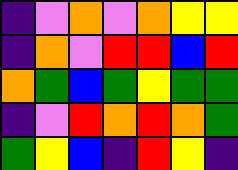[["indigo", "violet", "orange", "violet", "orange", "yellow", "yellow"], ["indigo", "orange", "violet", "red", "red", "blue", "red"], ["orange", "green", "blue", "green", "yellow", "green", "green"], ["indigo", "violet", "red", "orange", "red", "orange", "green"], ["green", "yellow", "blue", "indigo", "red", "yellow", "indigo"]]